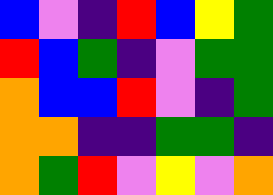[["blue", "violet", "indigo", "red", "blue", "yellow", "green"], ["red", "blue", "green", "indigo", "violet", "green", "green"], ["orange", "blue", "blue", "red", "violet", "indigo", "green"], ["orange", "orange", "indigo", "indigo", "green", "green", "indigo"], ["orange", "green", "red", "violet", "yellow", "violet", "orange"]]